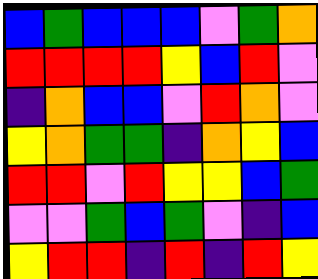[["blue", "green", "blue", "blue", "blue", "violet", "green", "orange"], ["red", "red", "red", "red", "yellow", "blue", "red", "violet"], ["indigo", "orange", "blue", "blue", "violet", "red", "orange", "violet"], ["yellow", "orange", "green", "green", "indigo", "orange", "yellow", "blue"], ["red", "red", "violet", "red", "yellow", "yellow", "blue", "green"], ["violet", "violet", "green", "blue", "green", "violet", "indigo", "blue"], ["yellow", "red", "red", "indigo", "red", "indigo", "red", "yellow"]]